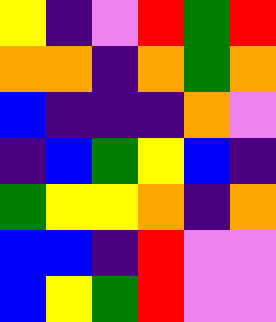[["yellow", "indigo", "violet", "red", "green", "red"], ["orange", "orange", "indigo", "orange", "green", "orange"], ["blue", "indigo", "indigo", "indigo", "orange", "violet"], ["indigo", "blue", "green", "yellow", "blue", "indigo"], ["green", "yellow", "yellow", "orange", "indigo", "orange"], ["blue", "blue", "indigo", "red", "violet", "violet"], ["blue", "yellow", "green", "red", "violet", "violet"]]